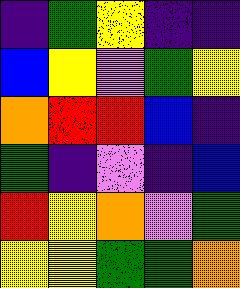[["indigo", "green", "yellow", "indigo", "indigo"], ["blue", "yellow", "violet", "green", "yellow"], ["orange", "red", "red", "blue", "indigo"], ["green", "indigo", "violet", "indigo", "blue"], ["red", "yellow", "orange", "violet", "green"], ["yellow", "yellow", "green", "green", "orange"]]